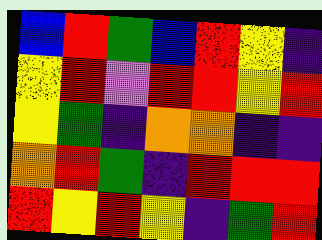[["blue", "red", "green", "blue", "red", "yellow", "indigo"], ["yellow", "red", "violet", "red", "red", "yellow", "red"], ["yellow", "green", "indigo", "orange", "orange", "indigo", "indigo"], ["orange", "red", "green", "indigo", "red", "red", "red"], ["red", "yellow", "red", "yellow", "indigo", "green", "red"]]